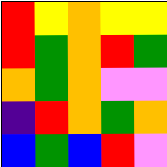[["red", "yellow", "orange", "yellow", "yellow"], ["red", "green", "orange", "red", "green"], ["orange", "green", "orange", "violet", "violet"], ["indigo", "red", "orange", "green", "orange"], ["blue", "green", "blue", "red", "violet"]]